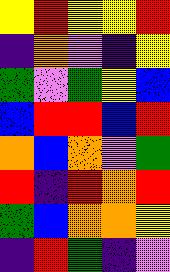[["yellow", "red", "yellow", "yellow", "red"], ["indigo", "orange", "violet", "indigo", "yellow"], ["green", "violet", "green", "yellow", "blue"], ["blue", "red", "red", "blue", "red"], ["orange", "blue", "orange", "violet", "green"], ["red", "indigo", "red", "orange", "red"], ["green", "blue", "orange", "orange", "yellow"], ["indigo", "red", "green", "indigo", "violet"]]